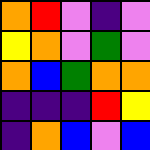[["orange", "red", "violet", "indigo", "violet"], ["yellow", "orange", "violet", "green", "violet"], ["orange", "blue", "green", "orange", "orange"], ["indigo", "indigo", "indigo", "red", "yellow"], ["indigo", "orange", "blue", "violet", "blue"]]